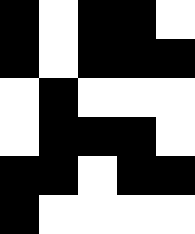[["black", "white", "black", "black", "white"], ["black", "white", "black", "black", "black"], ["white", "black", "white", "white", "white"], ["white", "black", "black", "black", "white"], ["black", "black", "white", "black", "black"], ["black", "white", "white", "white", "white"]]